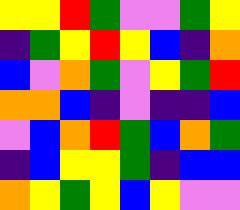[["yellow", "yellow", "red", "green", "violet", "violet", "green", "yellow"], ["indigo", "green", "yellow", "red", "yellow", "blue", "indigo", "orange"], ["blue", "violet", "orange", "green", "violet", "yellow", "green", "red"], ["orange", "orange", "blue", "indigo", "violet", "indigo", "indigo", "blue"], ["violet", "blue", "orange", "red", "green", "blue", "orange", "green"], ["indigo", "blue", "yellow", "yellow", "green", "indigo", "blue", "blue"], ["orange", "yellow", "green", "yellow", "blue", "yellow", "violet", "violet"]]